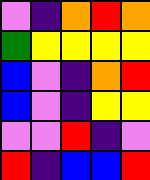[["violet", "indigo", "orange", "red", "orange"], ["green", "yellow", "yellow", "yellow", "yellow"], ["blue", "violet", "indigo", "orange", "red"], ["blue", "violet", "indigo", "yellow", "yellow"], ["violet", "violet", "red", "indigo", "violet"], ["red", "indigo", "blue", "blue", "red"]]